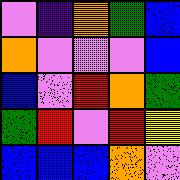[["violet", "indigo", "orange", "green", "blue"], ["orange", "violet", "violet", "violet", "blue"], ["blue", "violet", "red", "orange", "green"], ["green", "red", "violet", "red", "yellow"], ["blue", "blue", "blue", "orange", "violet"]]